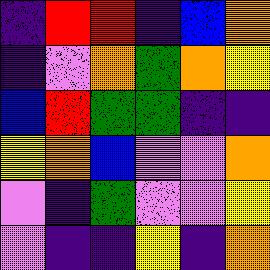[["indigo", "red", "red", "indigo", "blue", "orange"], ["indigo", "violet", "orange", "green", "orange", "yellow"], ["blue", "red", "green", "green", "indigo", "indigo"], ["yellow", "orange", "blue", "violet", "violet", "orange"], ["violet", "indigo", "green", "violet", "violet", "yellow"], ["violet", "indigo", "indigo", "yellow", "indigo", "orange"]]